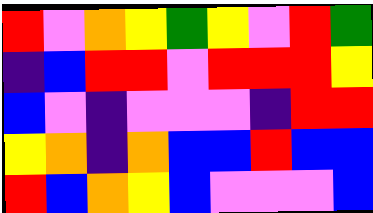[["red", "violet", "orange", "yellow", "green", "yellow", "violet", "red", "green"], ["indigo", "blue", "red", "red", "violet", "red", "red", "red", "yellow"], ["blue", "violet", "indigo", "violet", "violet", "violet", "indigo", "red", "red"], ["yellow", "orange", "indigo", "orange", "blue", "blue", "red", "blue", "blue"], ["red", "blue", "orange", "yellow", "blue", "violet", "violet", "violet", "blue"]]